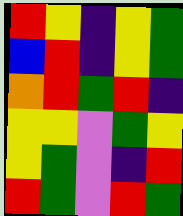[["red", "yellow", "indigo", "yellow", "green"], ["blue", "red", "indigo", "yellow", "green"], ["orange", "red", "green", "red", "indigo"], ["yellow", "yellow", "violet", "green", "yellow"], ["yellow", "green", "violet", "indigo", "red"], ["red", "green", "violet", "red", "green"]]